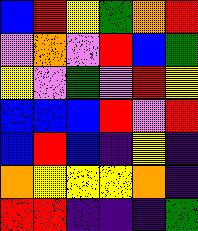[["blue", "red", "yellow", "green", "orange", "red"], ["violet", "orange", "violet", "red", "blue", "green"], ["yellow", "violet", "green", "violet", "red", "yellow"], ["blue", "blue", "blue", "red", "violet", "red"], ["blue", "red", "blue", "indigo", "yellow", "indigo"], ["orange", "yellow", "yellow", "yellow", "orange", "indigo"], ["red", "red", "indigo", "indigo", "indigo", "green"]]